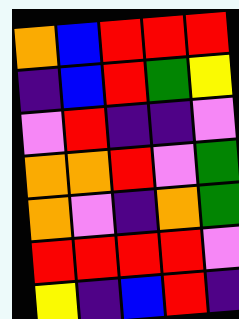[["orange", "blue", "red", "red", "red"], ["indigo", "blue", "red", "green", "yellow"], ["violet", "red", "indigo", "indigo", "violet"], ["orange", "orange", "red", "violet", "green"], ["orange", "violet", "indigo", "orange", "green"], ["red", "red", "red", "red", "violet"], ["yellow", "indigo", "blue", "red", "indigo"]]